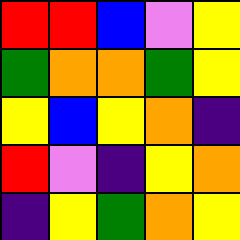[["red", "red", "blue", "violet", "yellow"], ["green", "orange", "orange", "green", "yellow"], ["yellow", "blue", "yellow", "orange", "indigo"], ["red", "violet", "indigo", "yellow", "orange"], ["indigo", "yellow", "green", "orange", "yellow"]]